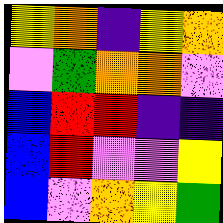[["yellow", "orange", "indigo", "yellow", "orange"], ["violet", "green", "orange", "orange", "violet"], ["blue", "red", "red", "indigo", "indigo"], ["blue", "red", "violet", "violet", "yellow"], ["blue", "violet", "orange", "yellow", "green"]]